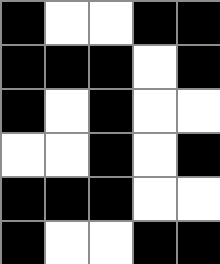[["black", "white", "white", "black", "black"], ["black", "black", "black", "white", "black"], ["black", "white", "black", "white", "white"], ["white", "white", "black", "white", "black"], ["black", "black", "black", "white", "white"], ["black", "white", "white", "black", "black"]]